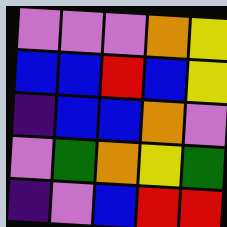[["violet", "violet", "violet", "orange", "yellow"], ["blue", "blue", "red", "blue", "yellow"], ["indigo", "blue", "blue", "orange", "violet"], ["violet", "green", "orange", "yellow", "green"], ["indigo", "violet", "blue", "red", "red"]]